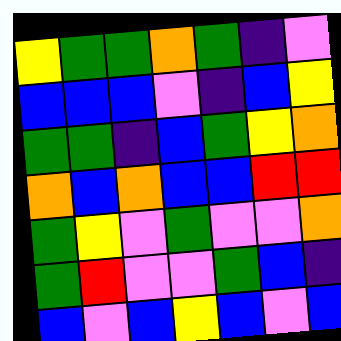[["yellow", "green", "green", "orange", "green", "indigo", "violet"], ["blue", "blue", "blue", "violet", "indigo", "blue", "yellow"], ["green", "green", "indigo", "blue", "green", "yellow", "orange"], ["orange", "blue", "orange", "blue", "blue", "red", "red"], ["green", "yellow", "violet", "green", "violet", "violet", "orange"], ["green", "red", "violet", "violet", "green", "blue", "indigo"], ["blue", "violet", "blue", "yellow", "blue", "violet", "blue"]]